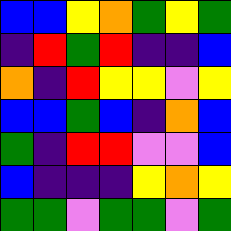[["blue", "blue", "yellow", "orange", "green", "yellow", "green"], ["indigo", "red", "green", "red", "indigo", "indigo", "blue"], ["orange", "indigo", "red", "yellow", "yellow", "violet", "yellow"], ["blue", "blue", "green", "blue", "indigo", "orange", "blue"], ["green", "indigo", "red", "red", "violet", "violet", "blue"], ["blue", "indigo", "indigo", "indigo", "yellow", "orange", "yellow"], ["green", "green", "violet", "green", "green", "violet", "green"]]